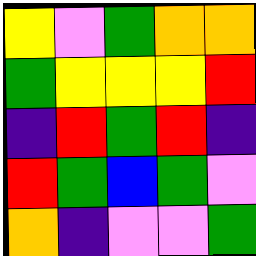[["yellow", "violet", "green", "orange", "orange"], ["green", "yellow", "yellow", "yellow", "red"], ["indigo", "red", "green", "red", "indigo"], ["red", "green", "blue", "green", "violet"], ["orange", "indigo", "violet", "violet", "green"]]